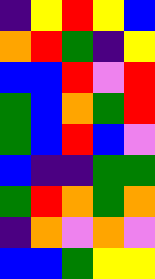[["indigo", "yellow", "red", "yellow", "blue"], ["orange", "red", "green", "indigo", "yellow"], ["blue", "blue", "red", "violet", "red"], ["green", "blue", "orange", "green", "red"], ["green", "blue", "red", "blue", "violet"], ["blue", "indigo", "indigo", "green", "green"], ["green", "red", "orange", "green", "orange"], ["indigo", "orange", "violet", "orange", "violet"], ["blue", "blue", "green", "yellow", "yellow"]]